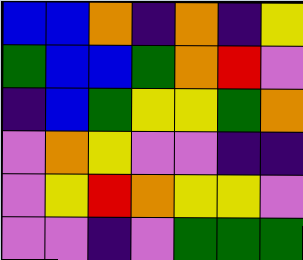[["blue", "blue", "orange", "indigo", "orange", "indigo", "yellow"], ["green", "blue", "blue", "green", "orange", "red", "violet"], ["indigo", "blue", "green", "yellow", "yellow", "green", "orange"], ["violet", "orange", "yellow", "violet", "violet", "indigo", "indigo"], ["violet", "yellow", "red", "orange", "yellow", "yellow", "violet"], ["violet", "violet", "indigo", "violet", "green", "green", "green"]]